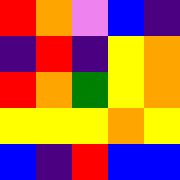[["red", "orange", "violet", "blue", "indigo"], ["indigo", "red", "indigo", "yellow", "orange"], ["red", "orange", "green", "yellow", "orange"], ["yellow", "yellow", "yellow", "orange", "yellow"], ["blue", "indigo", "red", "blue", "blue"]]